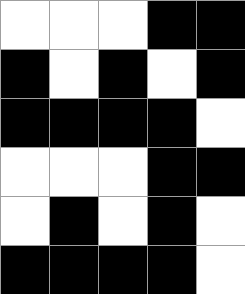[["white", "white", "white", "black", "black"], ["black", "white", "black", "white", "black"], ["black", "black", "black", "black", "white"], ["white", "white", "white", "black", "black"], ["white", "black", "white", "black", "white"], ["black", "black", "black", "black", "white"]]